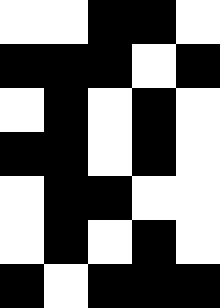[["white", "white", "black", "black", "white"], ["black", "black", "black", "white", "black"], ["white", "black", "white", "black", "white"], ["black", "black", "white", "black", "white"], ["white", "black", "black", "white", "white"], ["white", "black", "white", "black", "white"], ["black", "white", "black", "black", "black"]]